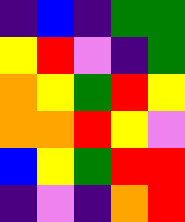[["indigo", "blue", "indigo", "green", "green"], ["yellow", "red", "violet", "indigo", "green"], ["orange", "yellow", "green", "red", "yellow"], ["orange", "orange", "red", "yellow", "violet"], ["blue", "yellow", "green", "red", "red"], ["indigo", "violet", "indigo", "orange", "red"]]